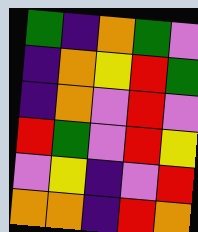[["green", "indigo", "orange", "green", "violet"], ["indigo", "orange", "yellow", "red", "green"], ["indigo", "orange", "violet", "red", "violet"], ["red", "green", "violet", "red", "yellow"], ["violet", "yellow", "indigo", "violet", "red"], ["orange", "orange", "indigo", "red", "orange"]]